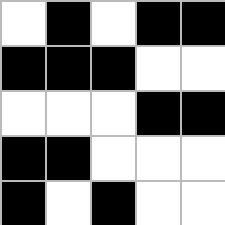[["white", "black", "white", "black", "black"], ["black", "black", "black", "white", "white"], ["white", "white", "white", "black", "black"], ["black", "black", "white", "white", "white"], ["black", "white", "black", "white", "white"]]